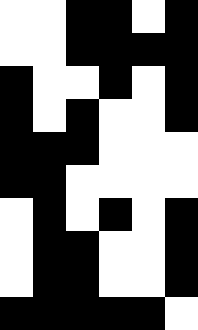[["white", "white", "black", "black", "white", "black"], ["white", "white", "black", "black", "black", "black"], ["black", "white", "white", "black", "white", "black"], ["black", "white", "black", "white", "white", "black"], ["black", "black", "black", "white", "white", "white"], ["black", "black", "white", "white", "white", "white"], ["white", "black", "white", "black", "white", "black"], ["white", "black", "black", "white", "white", "black"], ["white", "black", "black", "white", "white", "black"], ["black", "black", "black", "black", "black", "white"]]